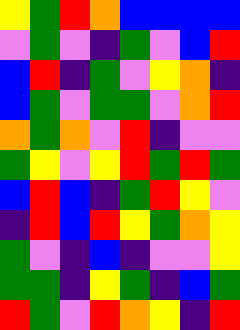[["yellow", "green", "red", "orange", "blue", "blue", "blue", "blue"], ["violet", "green", "violet", "indigo", "green", "violet", "blue", "red"], ["blue", "red", "indigo", "green", "violet", "yellow", "orange", "indigo"], ["blue", "green", "violet", "green", "green", "violet", "orange", "red"], ["orange", "green", "orange", "violet", "red", "indigo", "violet", "violet"], ["green", "yellow", "violet", "yellow", "red", "green", "red", "green"], ["blue", "red", "blue", "indigo", "green", "red", "yellow", "violet"], ["indigo", "red", "blue", "red", "yellow", "green", "orange", "yellow"], ["green", "violet", "indigo", "blue", "indigo", "violet", "violet", "yellow"], ["green", "green", "indigo", "yellow", "green", "indigo", "blue", "green"], ["red", "green", "violet", "red", "orange", "yellow", "indigo", "red"]]